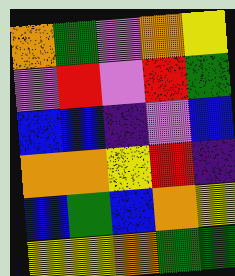[["orange", "green", "violet", "orange", "yellow"], ["violet", "red", "violet", "red", "green"], ["blue", "blue", "indigo", "violet", "blue"], ["orange", "orange", "yellow", "red", "indigo"], ["blue", "green", "blue", "orange", "yellow"], ["yellow", "yellow", "orange", "green", "green"]]